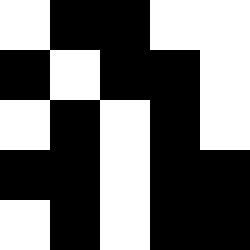[["white", "black", "black", "white", "white"], ["black", "white", "black", "black", "white"], ["white", "black", "white", "black", "white"], ["black", "black", "white", "black", "black"], ["white", "black", "white", "black", "black"]]